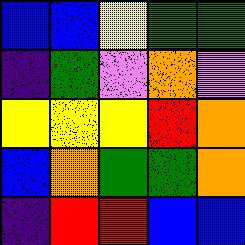[["blue", "blue", "yellow", "green", "green"], ["indigo", "green", "violet", "orange", "violet"], ["yellow", "yellow", "yellow", "red", "orange"], ["blue", "orange", "green", "green", "orange"], ["indigo", "red", "red", "blue", "blue"]]